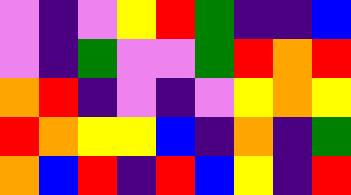[["violet", "indigo", "violet", "yellow", "red", "green", "indigo", "indigo", "blue"], ["violet", "indigo", "green", "violet", "violet", "green", "red", "orange", "red"], ["orange", "red", "indigo", "violet", "indigo", "violet", "yellow", "orange", "yellow"], ["red", "orange", "yellow", "yellow", "blue", "indigo", "orange", "indigo", "green"], ["orange", "blue", "red", "indigo", "red", "blue", "yellow", "indigo", "red"]]